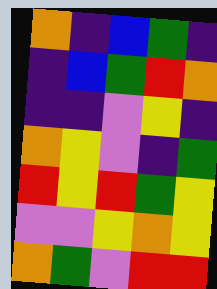[["orange", "indigo", "blue", "green", "indigo"], ["indigo", "blue", "green", "red", "orange"], ["indigo", "indigo", "violet", "yellow", "indigo"], ["orange", "yellow", "violet", "indigo", "green"], ["red", "yellow", "red", "green", "yellow"], ["violet", "violet", "yellow", "orange", "yellow"], ["orange", "green", "violet", "red", "red"]]